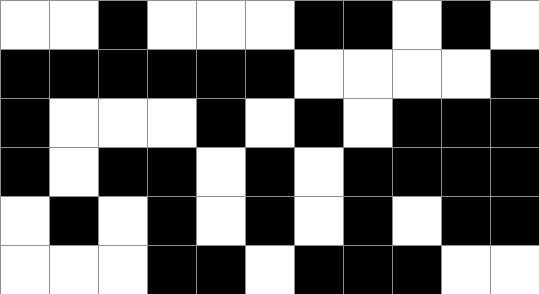[["white", "white", "black", "white", "white", "white", "black", "black", "white", "black", "white"], ["black", "black", "black", "black", "black", "black", "white", "white", "white", "white", "black"], ["black", "white", "white", "white", "black", "white", "black", "white", "black", "black", "black"], ["black", "white", "black", "black", "white", "black", "white", "black", "black", "black", "black"], ["white", "black", "white", "black", "white", "black", "white", "black", "white", "black", "black"], ["white", "white", "white", "black", "black", "white", "black", "black", "black", "white", "white"]]